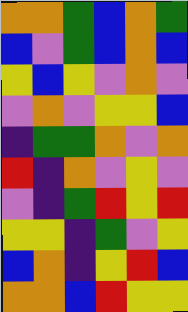[["orange", "orange", "green", "blue", "orange", "green"], ["blue", "violet", "green", "blue", "orange", "blue"], ["yellow", "blue", "yellow", "violet", "orange", "violet"], ["violet", "orange", "violet", "yellow", "yellow", "blue"], ["indigo", "green", "green", "orange", "violet", "orange"], ["red", "indigo", "orange", "violet", "yellow", "violet"], ["violet", "indigo", "green", "red", "yellow", "red"], ["yellow", "yellow", "indigo", "green", "violet", "yellow"], ["blue", "orange", "indigo", "yellow", "red", "blue"], ["orange", "orange", "blue", "red", "yellow", "yellow"]]